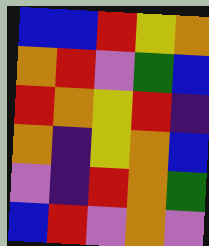[["blue", "blue", "red", "yellow", "orange"], ["orange", "red", "violet", "green", "blue"], ["red", "orange", "yellow", "red", "indigo"], ["orange", "indigo", "yellow", "orange", "blue"], ["violet", "indigo", "red", "orange", "green"], ["blue", "red", "violet", "orange", "violet"]]